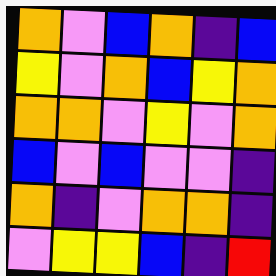[["orange", "violet", "blue", "orange", "indigo", "blue"], ["yellow", "violet", "orange", "blue", "yellow", "orange"], ["orange", "orange", "violet", "yellow", "violet", "orange"], ["blue", "violet", "blue", "violet", "violet", "indigo"], ["orange", "indigo", "violet", "orange", "orange", "indigo"], ["violet", "yellow", "yellow", "blue", "indigo", "red"]]